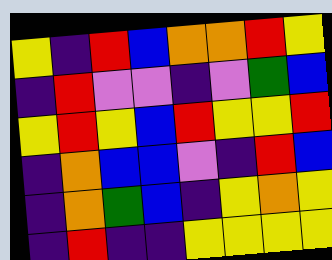[["yellow", "indigo", "red", "blue", "orange", "orange", "red", "yellow"], ["indigo", "red", "violet", "violet", "indigo", "violet", "green", "blue"], ["yellow", "red", "yellow", "blue", "red", "yellow", "yellow", "red"], ["indigo", "orange", "blue", "blue", "violet", "indigo", "red", "blue"], ["indigo", "orange", "green", "blue", "indigo", "yellow", "orange", "yellow"], ["indigo", "red", "indigo", "indigo", "yellow", "yellow", "yellow", "yellow"]]